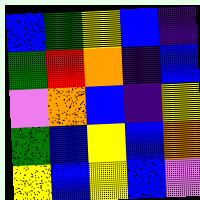[["blue", "green", "yellow", "blue", "indigo"], ["green", "red", "orange", "indigo", "blue"], ["violet", "orange", "blue", "indigo", "yellow"], ["green", "blue", "yellow", "blue", "orange"], ["yellow", "blue", "yellow", "blue", "violet"]]